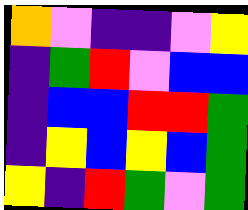[["orange", "violet", "indigo", "indigo", "violet", "yellow"], ["indigo", "green", "red", "violet", "blue", "blue"], ["indigo", "blue", "blue", "red", "red", "green"], ["indigo", "yellow", "blue", "yellow", "blue", "green"], ["yellow", "indigo", "red", "green", "violet", "green"]]